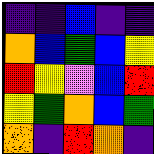[["indigo", "indigo", "blue", "indigo", "indigo"], ["orange", "blue", "green", "blue", "yellow"], ["red", "yellow", "violet", "blue", "red"], ["yellow", "green", "orange", "blue", "green"], ["orange", "indigo", "red", "orange", "indigo"]]